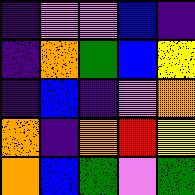[["indigo", "violet", "violet", "blue", "indigo"], ["indigo", "orange", "green", "blue", "yellow"], ["indigo", "blue", "indigo", "violet", "orange"], ["orange", "indigo", "orange", "red", "yellow"], ["orange", "blue", "green", "violet", "green"]]